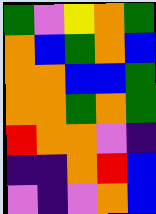[["green", "violet", "yellow", "orange", "green"], ["orange", "blue", "green", "orange", "blue"], ["orange", "orange", "blue", "blue", "green"], ["orange", "orange", "green", "orange", "green"], ["red", "orange", "orange", "violet", "indigo"], ["indigo", "indigo", "orange", "red", "blue"], ["violet", "indigo", "violet", "orange", "blue"]]